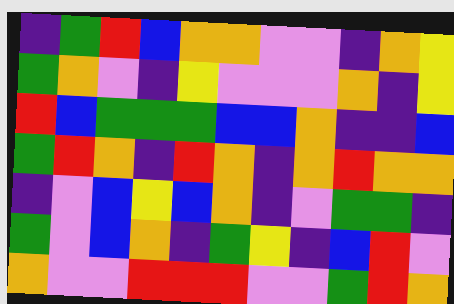[["indigo", "green", "red", "blue", "orange", "orange", "violet", "violet", "indigo", "orange", "yellow"], ["green", "orange", "violet", "indigo", "yellow", "violet", "violet", "violet", "orange", "indigo", "yellow"], ["red", "blue", "green", "green", "green", "blue", "blue", "orange", "indigo", "indigo", "blue"], ["green", "red", "orange", "indigo", "red", "orange", "indigo", "orange", "red", "orange", "orange"], ["indigo", "violet", "blue", "yellow", "blue", "orange", "indigo", "violet", "green", "green", "indigo"], ["green", "violet", "blue", "orange", "indigo", "green", "yellow", "indigo", "blue", "red", "violet"], ["orange", "violet", "violet", "red", "red", "red", "violet", "violet", "green", "red", "orange"]]